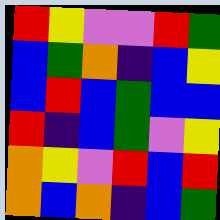[["red", "yellow", "violet", "violet", "red", "green"], ["blue", "green", "orange", "indigo", "blue", "yellow"], ["blue", "red", "blue", "green", "blue", "blue"], ["red", "indigo", "blue", "green", "violet", "yellow"], ["orange", "yellow", "violet", "red", "blue", "red"], ["orange", "blue", "orange", "indigo", "blue", "green"]]